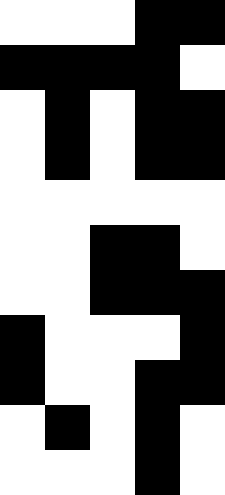[["white", "white", "white", "black", "black"], ["black", "black", "black", "black", "white"], ["white", "black", "white", "black", "black"], ["white", "black", "white", "black", "black"], ["white", "white", "white", "white", "white"], ["white", "white", "black", "black", "white"], ["white", "white", "black", "black", "black"], ["black", "white", "white", "white", "black"], ["black", "white", "white", "black", "black"], ["white", "black", "white", "black", "white"], ["white", "white", "white", "black", "white"]]